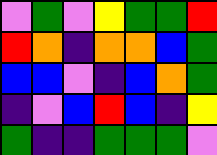[["violet", "green", "violet", "yellow", "green", "green", "red"], ["red", "orange", "indigo", "orange", "orange", "blue", "green"], ["blue", "blue", "violet", "indigo", "blue", "orange", "green"], ["indigo", "violet", "blue", "red", "blue", "indigo", "yellow"], ["green", "indigo", "indigo", "green", "green", "green", "violet"]]